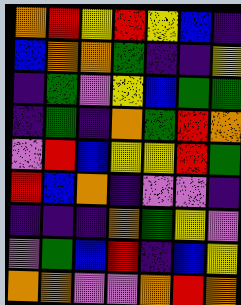[["orange", "red", "yellow", "red", "yellow", "blue", "indigo"], ["blue", "orange", "orange", "green", "indigo", "indigo", "yellow"], ["indigo", "green", "violet", "yellow", "blue", "green", "green"], ["indigo", "green", "indigo", "orange", "green", "red", "orange"], ["violet", "red", "blue", "yellow", "yellow", "red", "green"], ["red", "blue", "orange", "indigo", "violet", "violet", "indigo"], ["indigo", "indigo", "indigo", "orange", "green", "yellow", "violet"], ["violet", "green", "blue", "red", "indigo", "blue", "yellow"], ["orange", "orange", "violet", "violet", "orange", "red", "orange"]]